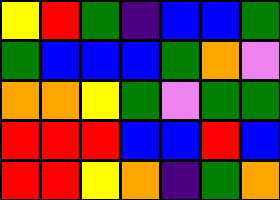[["yellow", "red", "green", "indigo", "blue", "blue", "green"], ["green", "blue", "blue", "blue", "green", "orange", "violet"], ["orange", "orange", "yellow", "green", "violet", "green", "green"], ["red", "red", "red", "blue", "blue", "red", "blue"], ["red", "red", "yellow", "orange", "indigo", "green", "orange"]]